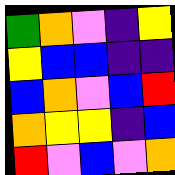[["green", "orange", "violet", "indigo", "yellow"], ["yellow", "blue", "blue", "indigo", "indigo"], ["blue", "orange", "violet", "blue", "red"], ["orange", "yellow", "yellow", "indigo", "blue"], ["red", "violet", "blue", "violet", "orange"]]